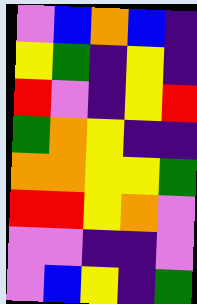[["violet", "blue", "orange", "blue", "indigo"], ["yellow", "green", "indigo", "yellow", "indigo"], ["red", "violet", "indigo", "yellow", "red"], ["green", "orange", "yellow", "indigo", "indigo"], ["orange", "orange", "yellow", "yellow", "green"], ["red", "red", "yellow", "orange", "violet"], ["violet", "violet", "indigo", "indigo", "violet"], ["violet", "blue", "yellow", "indigo", "green"]]